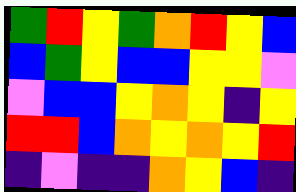[["green", "red", "yellow", "green", "orange", "red", "yellow", "blue"], ["blue", "green", "yellow", "blue", "blue", "yellow", "yellow", "violet"], ["violet", "blue", "blue", "yellow", "orange", "yellow", "indigo", "yellow"], ["red", "red", "blue", "orange", "yellow", "orange", "yellow", "red"], ["indigo", "violet", "indigo", "indigo", "orange", "yellow", "blue", "indigo"]]